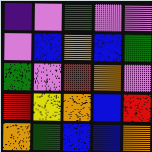[["indigo", "violet", "green", "violet", "violet"], ["violet", "blue", "orange", "blue", "green"], ["green", "violet", "red", "orange", "violet"], ["red", "yellow", "orange", "blue", "red"], ["orange", "green", "blue", "blue", "orange"]]